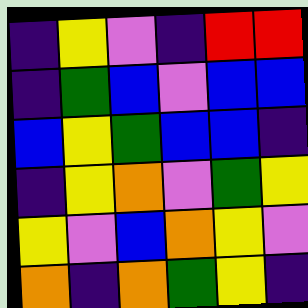[["indigo", "yellow", "violet", "indigo", "red", "red"], ["indigo", "green", "blue", "violet", "blue", "blue"], ["blue", "yellow", "green", "blue", "blue", "indigo"], ["indigo", "yellow", "orange", "violet", "green", "yellow"], ["yellow", "violet", "blue", "orange", "yellow", "violet"], ["orange", "indigo", "orange", "green", "yellow", "indigo"]]